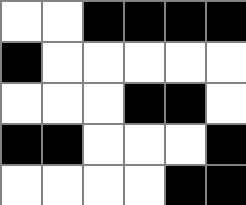[["white", "white", "black", "black", "black", "black"], ["black", "white", "white", "white", "white", "white"], ["white", "white", "white", "black", "black", "white"], ["black", "black", "white", "white", "white", "black"], ["white", "white", "white", "white", "black", "black"]]